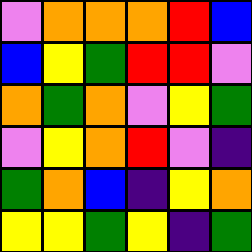[["violet", "orange", "orange", "orange", "red", "blue"], ["blue", "yellow", "green", "red", "red", "violet"], ["orange", "green", "orange", "violet", "yellow", "green"], ["violet", "yellow", "orange", "red", "violet", "indigo"], ["green", "orange", "blue", "indigo", "yellow", "orange"], ["yellow", "yellow", "green", "yellow", "indigo", "green"]]